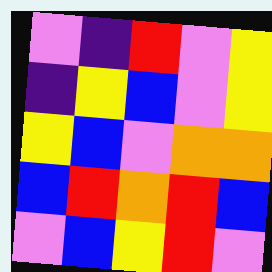[["violet", "indigo", "red", "violet", "yellow"], ["indigo", "yellow", "blue", "violet", "yellow"], ["yellow", "blue", "violet", "orange", "orange"], ["blue", "red", "orange", "red", "blue"], ["violet", "blue", "yellow", "red", "violet"]]